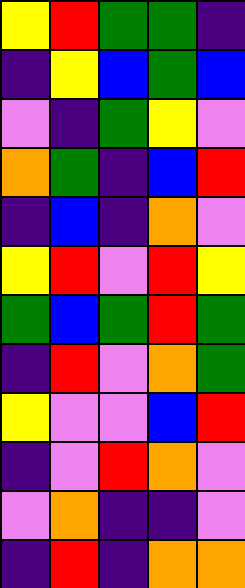[["yellow", "red", "green", "green", "indigo"], ["indigo", "yellow", "blue", "green", "blue"], ["violet", "indigo", "green", "yellow", "violet"], ["orange", "green", "indigo", "blue", "red"], ["indigo", "blue", "indigo", "orange", "violet"], ["yellow", "red", "violet", "red", "yellow"], ["green", "blue", "green", "red", "green"], ["indigo", "red", "violet", "orange", "green"], ["yellow", "violet", "violet", "blue", "red"], ["indigo", "violet", "red", "orange", "violet"], ["violet", "orange", "indigo", "indigo", "violet"], ["indigo", "red", "indigo", "orange", "orange"]]